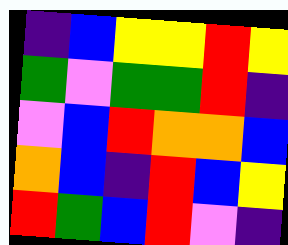[["indigo", "blue", "yellow", "yellow", "red", "yellow"], ["green", "violet", "green", "green", "red", "indigo"], ["violet", "blue", "red", "orange", "orange", "blue"], ["orange", "blue", "indigo", "red", "blue", "yellow"], ["red", "green", "blue", "red", "violet", "indigo"]]